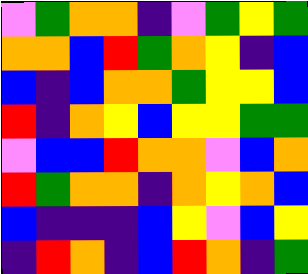[["violet", "green", "orange", "orange", "indigo", "violet", "green", "yellow", "green"], ["orange", "orange", "blue", "red", "green", "orange", "yellow", "indigo", "blue"], ["blue", "indigo", "blue", "orange", "orange", "green", "yellow", "yellow", "blue"], ["red", "indigo", "orange", "yellow", "blue", "yellow", "yellow", "green", "green"], ["violet", "blue", "blue", "red", "orange", "orange", "violet", "blue", "orange"], ["red", "green", "orange", "orange", "indigo", "orange", "yellow", "orange", "blue"], ["blue", "indigo", "indigo", "indigo", "blue", "yellow", "violet", "blue", "yellow"], ["indigo", "red", "orange", "indigo", "blue", "red", "orange", "indigo", "green"]]